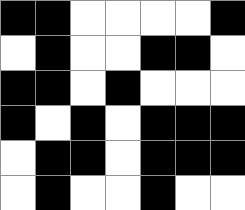[["black", "black", "white", "white", "white", "white", "black"], ["white", "black", "white", "white", "black", "black", "white"], ["black", "black", "white", "black", "white", "white", "white"], ["black", "white", "black", "white", "black", "black", "black"], ["white", "black", "black", "white", "black", "black", "black"], ["white", "black", "white", "white", "black", "white", "white"]]